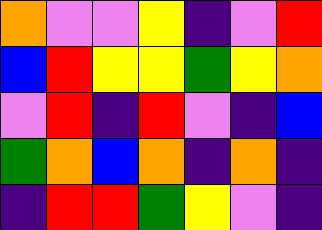[["orange", "violet", "violet", "yellow", "indigo", "violet", "red"], ["blue", "red", "yellow", "yellow", "green", "yellow", "orange"], ["violet", "red", "indigo", "red", "violet", "indigo", "blue"], ["green", "orange", "blue", "orange", "indigo", "orange", "indigo"], ["indigo", "red", "red", "green", "yellow", "violet", "indigo"]]